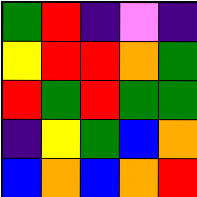[["green", "red", "indigo", "violet", "indigo"], ["yellow", "red", "red", "orange", "green"], ["red", "green", "red", "green", "green"], ["indigo", "yellow", "green", "blue", "orange"], ["blue", "orange", "blue", "orange", "red"]]